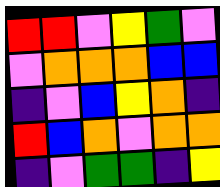[["red", "red", "violet", "yellow", "green", "violet"], ["violet", "orange", "orange", "orange", "blue", "blue"], ["indigo", "violet", "blue", "yellow", "orange", "indigo"], ["red", "blue", "orange", "violet", "orange", "orange"], ["indigo", "violet", "green", "green", "indigo", "yellow"]]